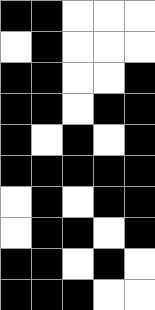[["black", "black", "white", "white", "white"], ["white", "black", "white", "white", "white"], ["black", "black", "white", "white", "black"], ["black", "black", "white", "black", "black"], ["black", "white", "black", "white", "black"], ["black", "black", "black", "black", "black"], ["white", "black", "white", "black", "black"], ["white", "black", "black", "white", "black"], ["black", "black", "white", "black", "white"], ["black", "black", "black", "white", "white"]]